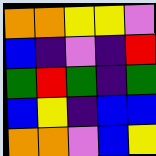[["orange", "orange", "yellow", "yellow", "violet"], ["blue", "indigo", "violet", "indigo", "red"], ["green", "red", "green", "indigo", "green"], ["blue", "yellow", "indigo", "blue", "blue"], ["orange", "orange", "violet", "blue", "yellow"]]